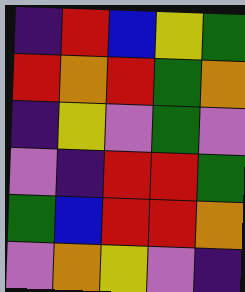[["indigo", "red", "blue", "yellow", "green"], ["red", "orange", "red", "green", "orange"], ["indigo", "yellow", "violet", "green", "violet"], ["violet", "indigo", "red", "red", "green"], ["green", "blue", "red", "red", "orange"], ["violet", "orange", "yellow", "violet", "indigo"]]